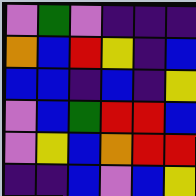[["violet", "green", "violet", "indigo", "indigo", "indigo"], ["orange", "blue", "red", "yellow", "indigo", "blue"], ["blue", "blue", "indigo", "blue", "indigo", "yellow"], ["violet", "blue", "green", "red", "red", "blue"], ["violet", "yellow", "blue", "orange", "red", "red"], ["indigo", "indigo", "blue", "violet", "blue", "yellow"]]